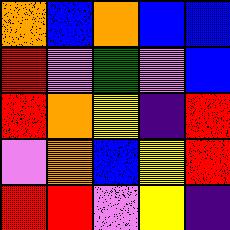[["orange", "blue", "orange", "blue", "blue"], ["red", "violet", "green", "violet", "blue"], ["red", "orange", "yellow", "indigo", "red"], ["violet", "orange", "blue", "yellow", "red"], ["red", "red", "violet", "yellow", "indigo"]]